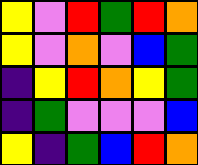[["yellow", "violet", "red", "green", "red", "orange"], ["yellow", "violet", "orange", "violet", "blue", "green"], ["indigo", "yellow", "red", "orange", "yellow", "green"], ["indigo", "green", "violet", "violet", "violet", "blue"], ["yellow", "indigo", "green", "blue", "red", "orange"]]